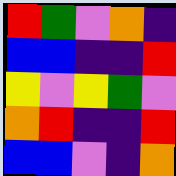[["red", "green", "violet", "orange", "indigo"], ["blue", "blue", "indigo", "indigo", "red"], ["yellow", "violet", "yellow", "green", "violet"], ["orange", "red", "indigo", "indigo", "red"], ["blue", "blue", "violet", "indigo", "orange"]]